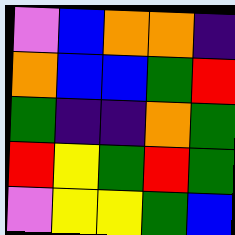[["violet", "blue", "orange", "orange", "indigo"], ["orange", "blue", "blue", "green", "red"], ["green", "indigo", "indigo", "orange", "green"], ["red", "yellow", "green", "red", "green"], ["violet", "yellow", "yellow", "green", "blue"]]